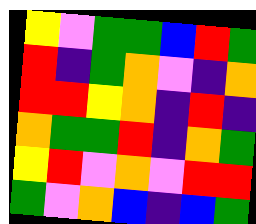[["yellow", "violet", "green", "green", "blue", "red", "green"], ["red", "indigo", "green", "orange", "violet", "indigo", "orange"], ["red", "red", "yellow", "orange", "indigo", "red", "indigo"], ["orange", "green", "green", "red", "indigo", "orange", "green"], ["yellow", "red", "violet", "orange", "violet", "red", "red"], ["green", "violet", "orange", "blue", "indigo", "blue", "green"]]